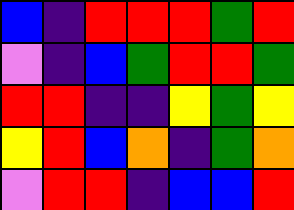[["blue", "indigo", "red", "red", "red", "green", "red"], ["violet", "indigo", "blue", "green", "red", "red", "green"], ["red", "red", "indigo", "indigo", "yellow", "green", "yellow"], ["yellow", "red", "blue", "orange", "indigo", "green", "orange"], ["violet", "red", "red", "indigo", "blue", "blue", "red"]]